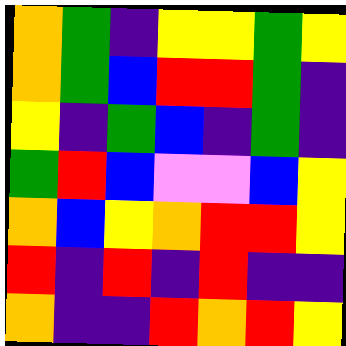[["orange", "green", "indigo", "yellow", "yellow", "green", "yellow"], ["orange", "green", "blue", "red", "red", "green", "indigo"], ["yellow", "indigo", "green", "blue", "indigo", "green", "indigo"], ["green", "red", "blue", "violet", "violet", "blue", "yellow"], ["orange", "blue", "yellow", "orange", "red", "red", "yellow"], ["red", "indigo", "red", "indigo", "red", "indigo", "indigo"], ["orange", "indigo", "indigo", "red", "orange", "red", "yellow"]]